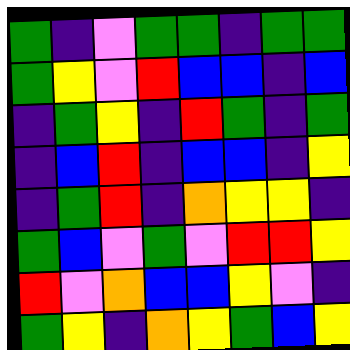[["green", "indigo", "violet", "green", "green", "indigo", "green", "green"], ["green", "yellow", "violet", "red", "blue", "blue", "indigo", "blue"], ["indigo", "green", "yellow", "indigo", "red", "green", "indigo", "green"], ["indigo", "blue", "red", "indigo", "blue", "blue", "indigo", "yellow"], ["indigo", "green", "red", "indigo", "orange", "yellow", "yellow", "indigo"], ["green", "blue", "violet", "green", "violet", "red", "red", "yellow"], ["red", "violet", "orange", "blue", "blue", "yellow", "violet", "indigo"], ["green", "yellow", "indigo", "orange", "yellow", "green", "blue", "yellow"]]